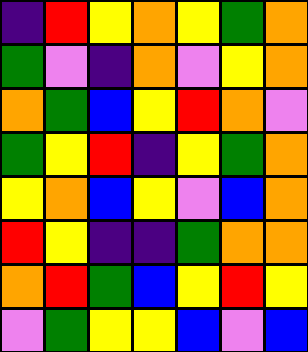[["indigo", "red", "yellow", "orange", "yellow", "green", "orange"], ["green", "violet", "indigo", "orange", "violet", "yellow", "orange"], ["orange", "green", "blue", "yellow", "red", "orange", "violet"], ["green", "yellow", "red", "indigo", "yellow", "green", "orange"], ["yellow", "orange", "blue", "yellow", "violet", "blue", "orange"], ["red", "yellow", "indigo", "indigo", "green", "orange", "orange"], ["orange", "red", "green", "blue", "yellow", "red", "yellow"], ["violet", "green", "yellow", "yellow", "blue", "violet", "blue"]]